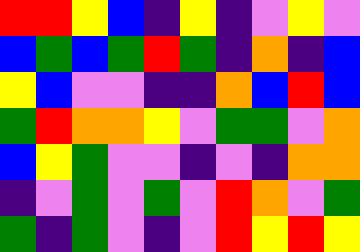[["red", "red", "yellow", "blue", "indigo", "yellow", "indigo", "violet", "yellow", "violet"], ["blue", "green", "blue", "green", "red", "green", "indigo", "orange", "indigo", "blue"], ["yellow", "blue", "violet", "violet", "indigo", "indigo", "orange", "blue", "red", "blue"], ["green", "red", "orange", "orange", "yellow", "violet", "green", "green", "violet", "orange"], ["blue", "yellow", "green", "violet", "violet", "indigo", "violet", "indigo", "orange", "orange"], ["indigo", "violet", "green", "violet", "green", "violet", "red", "orange", "violet", "green"], ["green", "indigo", "green", "violet", "indigo", "violet", "red", "yellow", "red", "yellow"]]